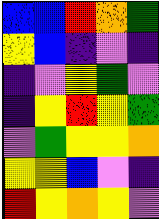[["blue", "blue", "red", "orange", "green"], ["yellow", "blue", "indigo", "violet", "indigo"], ["indigo", "violet", "yellow", "green", "violet"], ["indigo", "yellow", "red", "yellow", "green"], ["violet", "green", "yellow", "yellow", "orange"], ["yellow", "yellow", "blue", "violet", "indigo"], ["red", "yellow", "orange", "yellow", "violet"]]